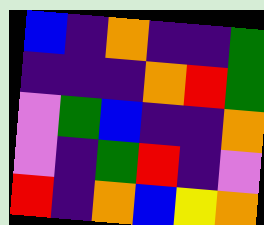[["blue", "indigo", "orange", "indigo", "indigo", "green"], ["indigo", "indigo", "indigo", "orange", "red", "green"], ["violet", "green", "blue", "indigo", "indigo", "orange"], ["violet", "indigo", "green", "red", "indigo", "violet"], ["red", "indigo", "orange", "blue", "yellow", "orange"]]